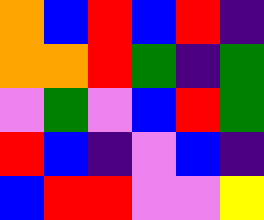[["orange", "blue", "red", "blue", "red", "indigo"], ["orange", "orange", "red", "green", "indigo", "green"], ["violet", "green", "violet", "blue", "red", "green"], ["red", "blue", "indigo", "violet", "blue", "indigo"], ["blue", "red", "red", "violet", "violet", "yellow"]]